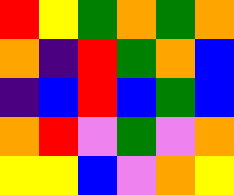[["red", "yellow", "green", "orange", "green", "orange"], ["orange", "indigo", "red", "green", "orange", "blue"], ["indigo", "blue", "red", "blue", "green", "blue"], ["orange", "red", "violet", "green", "violet", "orange"], ["yellow", "yellow", "blue", "violet", "orange", "yellow"]]